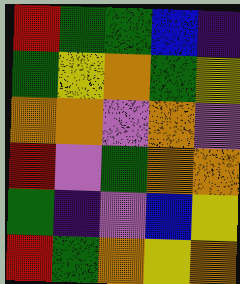[["red", "green", "green", "blue", "indigo"], ["green", "yellow", "orange", "green", "yellow"], ["orange", "orange", "violet", "orange", "violet"], ["red", "violet", "green", "orange", "orange"], ["green", "indigo", "violet", "blue", "yellow"], ["red", "green", "orange", "yellow", "orange"]]